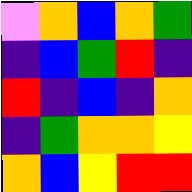[["violet", "orange", "blue", "orange", "green"], ["indigo", "blue", "green", "red", "indigo"], ["red", "indigo", "blue", "indigo", "orange"], ["indigo", "green", "orange", "orange", "yellow"], ["orange", "blue", "yellow", "red", "red"]]